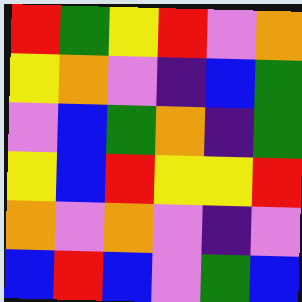[["red", "green", "yellow", "red", "violet", "orange"], ["yellow", "orange", "violet", "indigo", "blue", "green"], ["violet", "blue", "green", "orange", "indigo", "green"], ["yellow", "blue", "red", "yellow", "yellow", "red"], ["orange", "violet", "orange", "violet", "indigo", "violet"], ["blue", "red", "blue", "violet", "green", "blue"]]